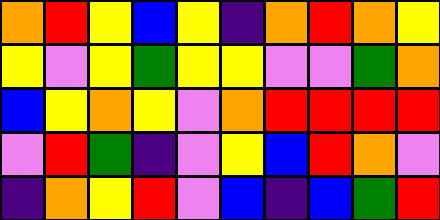[["orange", "red", "yellow", "blue", "yellow", "indigo", "orange", "red", "orange", "yellow"], ["yellow", "violet", "yellow", "green", "yellow", "yellow", "violet", "violet", "green", "orange"], ["blue", "yellow", "orange", "yellow", "violet", "orange", "red", "red", "red", "red"], ["violet", "red", "green", "indigo", "violet", "yellow", "blue", "red", "orange", "violet"], ["indigo", "orange", "yellow", "red", "violet", "blue", "indigo", "blue", "green", "red"]]